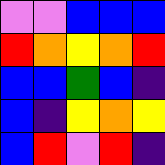[["violet", "violet", "blue", "blue", "blue"], ["red", "orange", "yellow", "orange", "red"], ["blue", "blue", "green", "blue", "indigo"], ["blue", "indigo", "yellow", "orange", "yellow"], ["blue", "red", "violet", "red", "indigo"]]